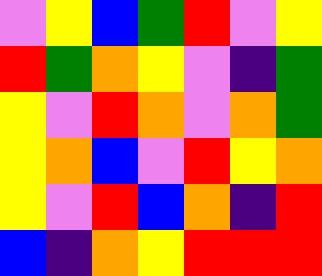[["violet", "yellow", "blue", "green", "red", "violet", "yellow"], ["red", "green", "orange", "yellow", "violet", "indigo", "green"], ["yellow", "violet", "red", "orange", "violet", "orange", "green"], ["yellow", "orange", "blue", "violet", "red", "yellow", "orange"], ["yellow", "violet", "red", "blue", "orange", "indigo", "red"], ["blue", "indigo", "orange", "yellow", "red", "red", "red"]]